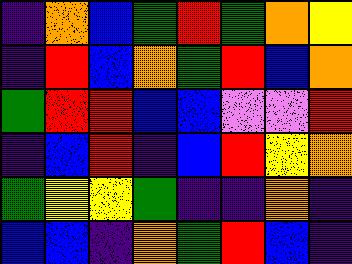[["indigo", "orange", "blue", "green", "red", "green", "orange", "yellow"], ["indigo", "red", "blue", "orange", "green", "red", "blue", "orange"], ["green", "red", "red", "blue", "blue", "violet", "violet", "red"], ["indigo", "blue", "red", "indigo", "blue", "red", "yellow", "orange"], ["green", "yellow", "yellow", "green", "indigo", "indigo", "orange", "indigo"], ["blue", "blue", "indigo", "orange", "green", "red", "blue", "indigo"]]